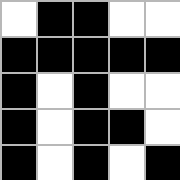[["white", "black", "black", "white", "white"], ["black", "black", "black", "black", "black"], ["black", "white", "black", "white", "white"], ["black", "white", "black", "black", "white"], ["black", "white", "black", "white", "black"]]